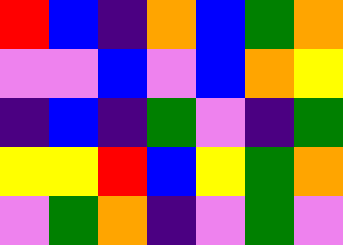[["red", "blue", "indigo", "orange", "blue", "green", "orange"], ["violet", "violet", "blue", "violet", "blue", "orange", "yellow"], ["indigo", "blue", "indigo", "green", "violet", "indigo", "green"], ["yellow", "yellow", "red", "blue", "yellow", "green", "orange"], ["violet", "green", "orange", "indigo", "violet", "green", "violet"]]